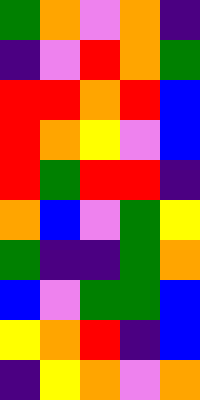[["green", "orange", "violet", "orange", "indigo"], ["indigo", "violet", "red", "orange", "green"], ["red", "red", "orange", "red", "blue"], ["red", "orange", "yellow", "violet", "blue"], ["red", "green", "red", "red", "indigo"], ["orange", "blue", "violet", "green", "yellow"], ["green", "indigo", "indigo", "green", "orange"], ["blue", "violet", "green", "green", "blue"], ["yellow", "orange", "red", "indigo", "blue"], ["indigo", "yellow", "orange", "violet", "orange"]]